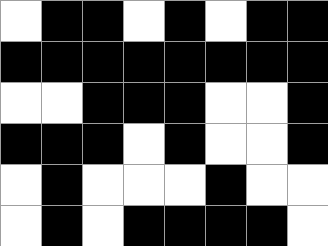[["white", "black", "black", "white", "black", "white", "black", "black"], ["black", "black", "black", "black", "black", "black", "black", "black"], ["white", "white", "black", "black", "black", "white", "white", "black"], ["black", "black", "black", "white", "black", "white", "white", "black"], ["white", "black", "white", "white", "white", "black", "white", "white"], ["white", "black", "white", "black", "black", "black", "black", "white"]]